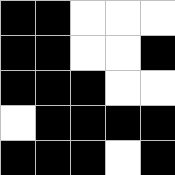[["black", "black", "white", "white", "white"], ["black", "black", "white", "white", "black"], ["black", "black", "black", "white", "white"], ["white", "black", "black", "black", "black"], ["black", "black", "black", "white", "black"]]